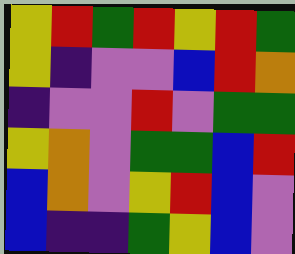[["yellow", "red", "green", "red", "yellow", "red", "green"], ["yellow", "indigo", "violet", "violet", "blue", "red", "orange"], ["indigo", "violet", "violet", "red", "violet", "green", "green"], ["yellow", "orange", "violet", "green", "green", "blue", "red"], ["blue", "orange", "violet", "yellow", "red", "blue", "violet"], ["blue", "indigo", "indigo", "green", "yellow", "blue", "violet"]]